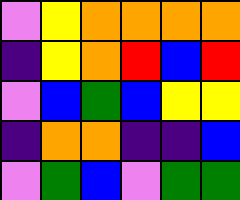[["violet", "yellow", "orange", "orange", "orange", "orange"], ["indigo", "yellow", "orange", "red", "blue", "red"], ["violet", "blue", "green", "blue", "yellow", "yellow"], ["indigo", "orange", "orange", "indigo", "indigo", "blue"], ["violet", "green", "blue", "violet", "green", "green"]]